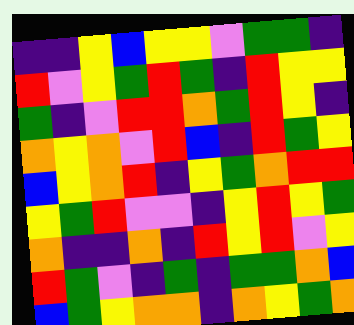[["indigo", "indigo", "yellow", "blue", "yellow", "yellow", "violet", "green", "green", "indigo"], ["red", "violet", "yellow", "green", "red", "green", "indigo", "red", "yellow", "yellow"], ["green", "indigo", "violet", "red", "red", "orange", "green", "red", "yellow", "indigo"], ["orange", "yellow", "orange", "violet", "red", "blue", "indigo", "red", "green", "yellow"], ["blue", "yellow", "orange", "red", "indigo", "yellow", "green", "orange", "red", "red"], ["yellow", "green", "red", "violet", "violet", "indigo", "yellow", "red", "yellow", "green"], ["orange", "indigo", "indigo", "orange", "indigo", "red", "yellow", "red", "violet", "yellow"], ["red", "green", "violet", "indigo", "green", "indigo", "green", "green", "orange", "blue"], ["blue", "green", "yellow", "orange", "orange", "indigo", "orange", "yellow", "green", "orange"]]